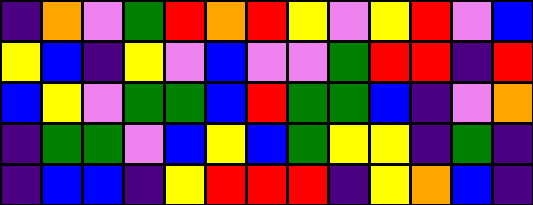[["indigo", "orange", "violet", "green", "red", "orange", "red", "yellow", "violet", "yellow", "red", "violet", "blue"], ["yellow", "blue", "indigo", "yellow", "violet", "blue", "violet", "violet", "green", "red", "red", "indigo", "red"], ["blue", "yellow", "violet", "green", "green", "blue", "red", "green", "green", "blue", "indigo", "violet", "orange"], ["indigo", "green", "green", "violet", "blue", "yellow", "blue", "green", "yellow", "yellow", "indigo", "green", "indigo"], ["indigo", "blue", "blue", "indigo", "yellow", "red", "red", "red", "indigo", "yellow", "orange", "blue", "indigo"]]